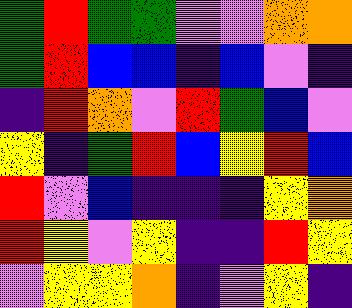[["green", "red", "green", "green", "violet", "violet", "orange", "orange"], ["green", "red", "blue", "blue", "indigo", "blue", "violet", "indigo"], ["indigo", "red", "orange", "violet", "red", "green", "blue", "violet"], ["yellow", "indigo", "green", "red", "blue", "yellow", "red", "blue"], ["red", "violet", "blue", "indigo", "indigo", "indigo", "yellow", "orange"], ["red", "yellow", "violet", "yellow", "indigo", "indigo", "red", "yellow"], ["violet", "yellow", "yellow", "orange", "indigo", "violet", "yellow", "indigo"]]